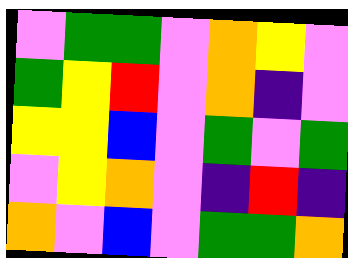[["violet", "green", "green", "violet", "orange", "yellow", "violet"], ["green", "yellow", "red", "violet", "orange", "indigo", "violet"], ["yellow", "yellow", "blue", "violet", "green", "violet", "green"], ["violet", "yellow", "orange", "violet", "indigo", "red", "indigo"], ["orange", "violet", "blue", "violet", "green", "green", "orange"]]